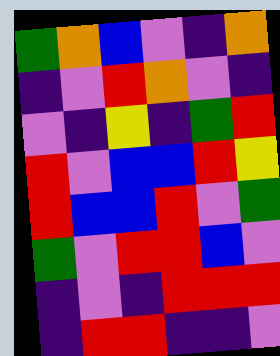[["green", "orange", "blue", "violet", "indigo", "orange"], ["indigo", "violet", "red", "orange", "violet", "indigo"], ["violet", "indigo", "yellow", "indigo", "green", "red"], ["red", "violet", "blue", "blue", "red", "yellow"], ["red", "blue", "blue", "red", "violet", "green"], ["green", "violet", "red", "red", "blue", "violet"], ["indigo", "violet", "indigo", "red", "red", "red"], ["indigo", "red", "red", "indigo", "indigo", "violet"]]